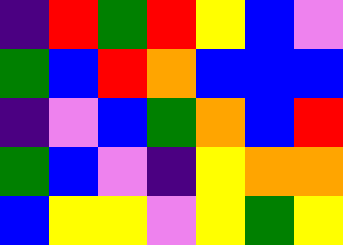[["indigo", "red", "green", "red", "yellow", "blue", "violet"], ["green", "blue", "red", "orange", "blue", "blue", "blue"], ["indigo", "violet", "blue", "green", "orange", "blue", "red"], ["green", "blue", "violet", "indigo", "yellow", "orange", "orange"], ["blue", "yellow", "yellow", "violet", "yellow", "green", "yellow"]]